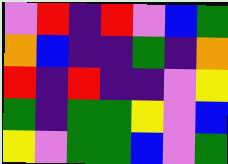[["violet", "red", "indigo", "red", "violet", "blue", "green"], ["orange", "blue", "indigo", "indigo", "green", "indigo", "orange"], ["red", "indigo", "red", "indigo", "indigo", "violet", "yellow"], ["green", "indigo", "green", "green", "yellow", "violet", "blue"], ["yellow", "violet", "green", "green", "blue", "violet", "green"]]